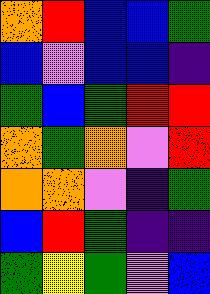[["orange", "red", "blue", "blue", "green"], ["blue", "violet", "blue", "blue", "indigo"], ["green", "blue", "green", "red", "red"], ["orange", "green", "orange", "violet", "red"], ["orange", "orange", "violet", "indigo", "green"], ["blue", "red", "green", "indigo", "indigo"], ["green", "yellow", "green", "violet", "blue"]]